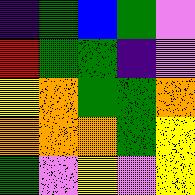[["indigo", "green", "blue", "green", "violet"], ["red", "green", "green", "indigo", "violet"], ["yellow", "orange", "green", "green", "orange"], ["orange", "orange", "orange", "green", "yellow"], ["green", "violet", "yellow", "violet", "yellow"]]